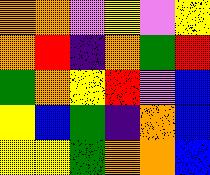[["orange", "orange", "violet", "yellow", "violet", "yellow"], ["orange", "red", "indigo", "orange", "green", "red"], ["green", "orange", "yellow", "red", "violet", "blue"], ["yellow", "blue", "green", "indigo", "orange", "blue"], ["yellow", "yellow", "green", "orange", "orange", "blue"]]